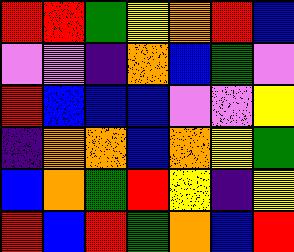[["red", "red", "green", "yellow", "orange", "red", "blue"], ["violet", "violet", "indigo", "orange", "blue", "green", "violet"], ["red", "blue", "blue", "blue", "violet", "violet", "yellow"], ["indigo", "orange", "orange", "blue", "orange", "yellow", "green"], ["blue", "orange", "green", "red", "yellow", "indigo", "yellow"], ["red", "blue", "red", "green", "orange", "blue", "red"]]